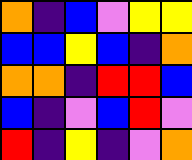[["orange", "indigo", "blue", "violet", "yellow", "yellow"], ["blue", "blue", "yellow", "blue", "indigo", "orange"], ["orange", "orange", "indigo", "red", "red", "blue"], ["blue", "indigo", "violet", "blue", "red", "violet"], ["red", "indigo", "yellow", "indigo", "violet", "orange"]]